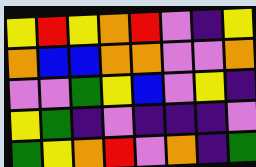[["yellow", "red", "yellow", "orange", "red", "violet", "indigo", "yellow"], ["orange", "blue", "blue", "orange", "orange", "violet", "violet", "orange"], ["violet", "violet", "green", "yellow", "blue", "violet", "yellow", "indigo"], ["yellow", "green", "indigo", "violet", "indigo", "indigo", "indigo", "violet"], ["green", "yellow", "orange", "red", "violet", "orange", "indigo", "green"]]